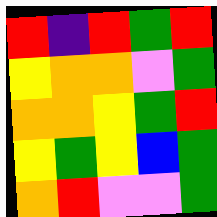[["red", "indigo", "red", "green", "red"], ["yellow", "orange", "orange", "violet", "green"], ["orange", "orange", "yellow", "green", "red"], ["yellow", "green", "yellow", "blue", "green"], ["orange", "red", "violet", "violet", "green"]]